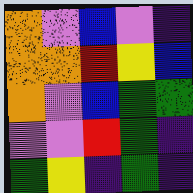[["orange", "violet", "blue", "violet", "indigo"], ["orange", "orange", "red", "yellow", "blue"], ["orange", "violet", "blue", "green", "green"], ["violet", "violet", "red", "green", "indigo"], ["green", "yellow", "indigo", "green", "indigo"]]